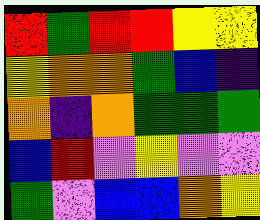[["red", "green", "red", "red", "yellow", "yellow"], ["yellow", "orange", "orange", "green", "blue", "indigo"], ["orange", "indigo", "orange", "green", "green", "green"], ["blue", "red", "violet", "yellow", "violet", "violet"], ["green", "violet", "blue", "blue", "orange", "yellow"]]